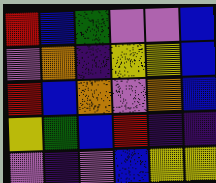[["red", "blue", "green", "violet", "violet", "blue"], ["violet", "orange", "indigo", "yellow", "yellow", "blue"], ["red", "blue", "orange", "violet", "orange", "blue"], ["yellow", "green", "blue", "red", "indigo", "indigo"], ["violet", "indigo", "violet", "blue", "yellow", "yellow"]]